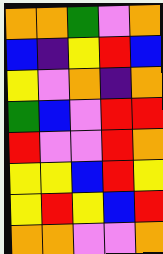[["orange", "orange", "green", "violet", "orange"], ["blue", "indigo", "yellow", "red", "blue"], ["yellow", "violet", "orange", "indigo", "orange"], ["green", "blue", "violet", "red", "red"], ["red", "violet", "violet", "red", "orange"], ["yellow", "yellow", "blue", "red", "yellow"], ["yellow", "red", "yellow", "blue", "red"], ["orange", "orange", "violet", "violet", "orange"]]